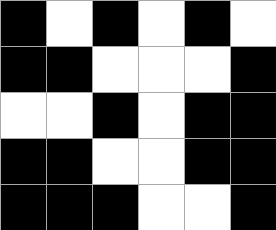[["black", "white", "black", "white", "black", "white"], ["black", "black", "white", "white", "white", "black"], ["white", "white", "black", "white", "black", "black"], ["black", "black", "white", "white", "black", "black"], ["black", "black", "black", "white", "white", "black"]]